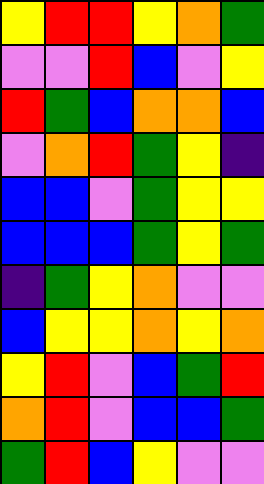[["yellow", "red", "red", "yellow", "orange", "green"], ["violet", "violet", "red", "blue", "violet", "yellow"], ["red", "green", "blue", "orange", "orange", "blue"], ["violet", "orange", "red", "green", "yellow", "indigo"], ["blue", "blue", "violet", "green", "yellow", "yellow"], ["blue", "blue", "blue", "green", "yellow", "green"], ["indigo", "green", "yellow", "orange", "violet", "violet"], ["blue", "yellow", "yellow", "orange", "yellow", "orange"], ["yellow", "red", "violet", "blue", "green", "red"], ["orange", "red", "violet", "blue", "blue", "green"], ["green", "red", "blue", "yellow", "violet", "violet"]]